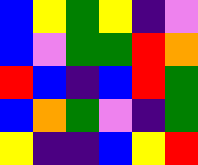[["blue", "yellow", "green", "yellow", "indigo", "violet"], ["blue", "violet", "green", "green", "red", "orange"], ["red", "blue", "indigo", "blue", "red", "green"], ["blue", "orange", "green", "violet", "indigo", "green"], ["yellow", "indigo", "indigo", "blue", "yellow", "red"]]